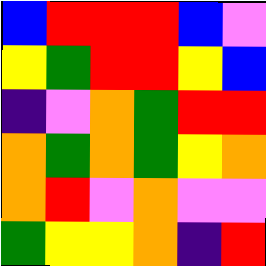[["blue", "red", "red", "red", "blue", "violet"], ["yellow", "green", "red", "red", "yellow", "blue"], ["indigo", "violet", "orange", "green", "red", "red"], ["orange", "green", "orange", "green", "yellow", "orange"], ["orange", "red", "violet", "orange", "violet", "violet"], ["green", "yellow", "yellow", "orange", "indigo", "red"]]